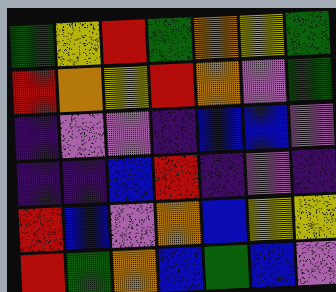[["green", "yellow", "red", "green", "orange", "yellow", "green"], ["red", "orange", "yellow", "red", "orange", "violet", "green"], ["indigo", "violet", "violet", "indigo", "blue", "blue", "violet"], ["indigo", "indigo", "blue", "red", "indigo", "violet", "indigo"], ["red", "blue", "violet", "orange", "blue", "yellow", "yellow"], ["red", "green", "orange", "blue", "green", "blue", "violet"]]